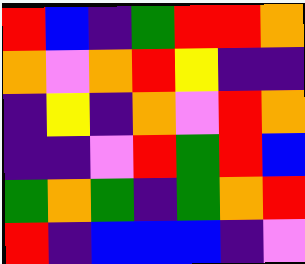[["red", "blue", "indigo", "green", "red", "red", "orange"], ["orange", "violet", "orange", "red", "yellow", "indigo", "indigo"], ["indigo", "yellow", "indigo", "orange", "violet", "red", "orange"], ["indigo", "indigo", "violet", "red", "green", "red", "blue"], ["green", "orange", "green", "indigo", "green", "orange", "red"], ["red", "indigo", "blue", "blue", "blue", "indigo", "violet"]]